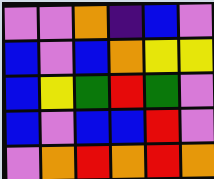[["violet", "violet", "orange", "indigo", "blue", "violet"], ["blue", "violet", "blue", "orange", "yellow", "yellow"], ["blue", "yellow", "green", "red", "green", "violet"], ["blue", "violet", "blue", "blue", "red", "violet"], ["violet", "orange", "red", "orange", "red", "orange"]]